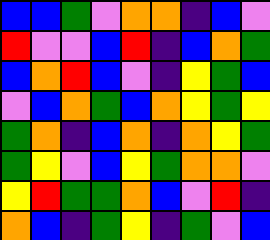[["blue", "blue", "green", "violet", "orange", "orange", "indigo", "blue", "violet"], ["red", "violet", "violet", "blue", "red", "indigo", "blue", "orange", "green"], ["blue", "orange", "red", "blue", "violet", "indigo", "yellow", "green", "blue"], ["violet", "blue", "orange", "green", "blue", "orange", "yellow", "green", "yellow"], ["green", "orange", "indigo", "blue", "orange", "indigo", "orange", "yellow", "green"], ["green", "yellow", "violet", "blue", "yellow", "green", "orange", "orange", "violet"], ["yellow", "red", "green", "green", "orange", "blue", "violet", "red", "indigo"], ["orange", "blue", "indigo", "green", "yellow", "indigo", "green", "violet", "blue"]]